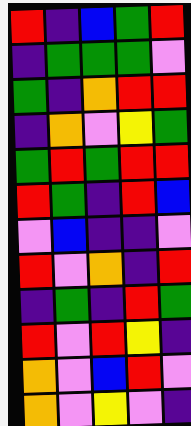[["red", "indigo", "blue", "green", "red"], ["indigo", "green", "green", "green", "violet"], ["green", "indigo", "orange", "red", "red"], ["indigo", "orange", "violet", "yellow", "green"], ["green", "red", "green", "red", "red"], ["red", "green", "indigo", "red", "blue"], ["violet", "blue", "indigo", "indigo", "violet"], ["red", "violet", "orange", "indigo", "red"], ["indigo", "green", "indigo", "red", "green"], ["red", "violet", "red", "yellow", "indigo"], ["orange", "violet", "blue", "red", "violet"], ["orange", "violet", "yellow", "violet", "indigo"]]